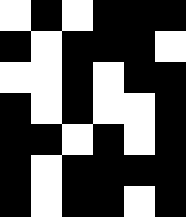[["white", "black", "white", "black", "black", "black"], ["black", "white", "black", "black", "black", "white"], ["white", "white", "black", "white", "black", "black"], ["black", "white", "black", "white", "white", "black"], ["black", "black", "white", "black", "white", "black"], ["black", "white", "black", "black", "black", "black"], ["black", "white", "black", "black", "white", "black"]]